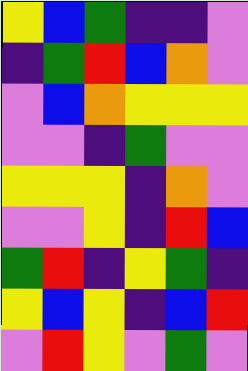[["yellow", "blue", "green", "indigo", "indigo", "violet"], ["indigo", "green", "red", "blue", "orange", "violet"], ["violet", "blue", "orange", "yellow", "yellow", "yellow"], ["violet", "violet", "indigo", "green", "violet", "violet"], ["yellow", "yellow", "yellow", "indigo", "orange", "violet"], ["violet", "violet", "yellow", "indigo", "red", "blue"], ["green", "red", "indigo", "yellow", "green", "indigo"], ["yellow", "blue", "yellow", "indigo", "blue", "red"], ["violet", "red", "yellow", "violet", "green", "violet"]]